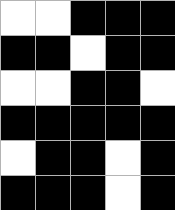[["white", "white", "black", "black", "black"], ["black", "black", "white", "black", "black"], ["white", "white", "black", "black", "white"], ["black", "black", "black", "black", "black"], ["white", "black", "black", "white", "black"], ["black", "black", "black", "white", "black"]]